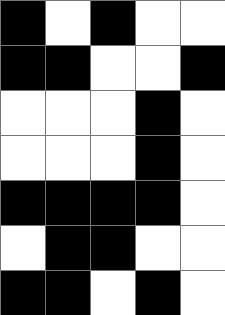[["black", "white", "black", "white", "white"], ["black", "black", "white", "white", "black"], ["white", "white", "white", "black", "white"], ["white", "white", "white", "black", "white"], ["black", "black", "black", "black", "white"], ["white", "black", "black", "white", "white"], ["black", "black", "white", "black", "white"]]